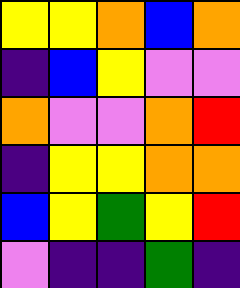[["yellow", "yellow", "orange", "blue", "orange"], ["indigo", "blue", "yellow", "violet", "violet"], ["orange", "violet", "violet", "orange", "red"], ["indigo", "yellow", "yellow", "orange", "orange"], ["blue", "yellow", "green", "yellow", "red"], ["violet", "indigo", "indigo", "green", "indigo"]]